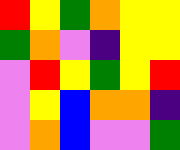[["red", "yellow", "green", "orange", "yellow", "yellow"], ["green", "orange", "violet", "indigo", "yellow", "yellow"], ["violet", "red", "yellow", "green", "yellow", "red"], ["violet", "yellow", "blue", "orange", "orange", "indigo"], ["violet", "orange", "blue", "violet", "violet", "green"]]